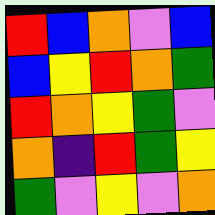[["red", "blue", "orange", "violet", "blue"], ["blue", "yellow", "red", "orange", "green"], ["red", "orange", "yellow", "green", "violet"], ["orange", "indigo", "red", "green", "yellow"], ["green", "violet", "yellow", "violet", "orange"]]